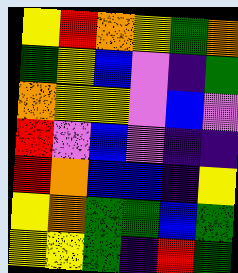[["yellow", "red", "orange", "yellow", "green", "orange"], ["green", "yellow", "blue", "violet", "indigo", "green"], ["orange", "yellow", "yellow", "violet", "blue", "violet"], ["red", "violet", "blue", "violet", "indigo", "indigo"], ["red", "orange", "blue", "blue", "indigo", "yellow"], ["yellow", "orange", "green", "green", "blue", "green"], ["yellow", "yellow", "green", "indigo", "red", "green"]]